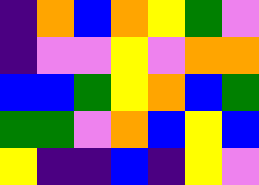[["indigo", "orange", "blue", "orange", "yellow", "green", "violet"], ["indigo", "violet", "violet", "yellow", "violet", "orange", "orange"], ["blue", "blue", "green", "yellow", "orange", "blue", "green"], ["green", "green", "violet", "orange", "blue", "yellow", "blue"], ["yellow", "indigo", "indigo", "blue", "indigo", "yellow", "violet"]]